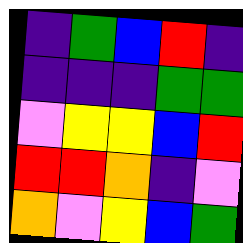[["indigo", "green", "blue", "red", "indigo"], ["indigo", "indigo", "indigo", "green", "green"], ["violet", "yellow", "yellow", "blue", "red"], ["red", "red", "orange", "indigo", "violet"], ["orange", "violet", "yellow", "blue", "green"]]